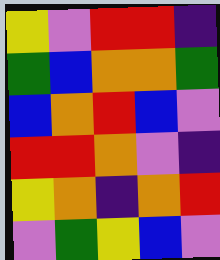[["yellow", "violet", "red", "red", "indigo"], ["green", "blue", "orange", "orange", "green"], ["blue", "orange", "red", "blue", "violet"], ["red", "red", "orange", "violet", "indigo"], ["yellow", "orange", "indigo", "orange", "red"], ["violet", "green", "yellow", "blue", "violet"]]